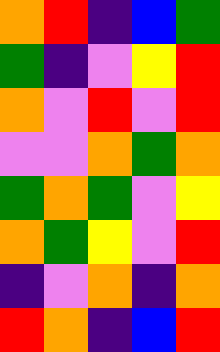[["orange", "red", "indigo", "blue", "green"], ["green", "indigo", "violet", "yellow", "red"], ["orange", "violet", "red", "violet", "red"], ["violet", "violet", "orange", "green", "orange"], ["green", "orange", "green", "violet", "yellow"], ["orange", "green", "yellow", "violet", "red"], ["indigo", "violet", "orange", "indigo", "orange"], ["red", "orange", "indigo", "blue", "red"]]